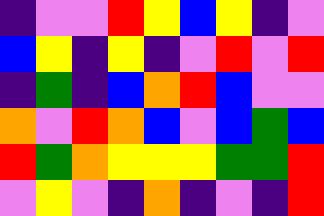[["indigo", "violet", "violet", "red", "yellow", "blue", "yellow", "indigo", "violet"], ["blue", "yellow", "indigo", "yellow", "indigo", "violet", "red", "violet", "red"], ["indigo", "green", "indigo", "blue", "orange", "red", "blue", "violet", "violet"], ["orange", "violet", "red", "orange", "blue", "violet", "blue", "green", "blue"], ["red", "green", "orange", "yellow", "yellow", "yellow", "green", "green", "red"], ["violet", "yellow", "violet", "indigo", "orange", "indigo", "violet", "indigo", "red"]]